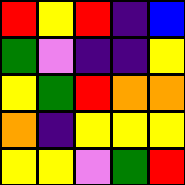[["red", "yellow", "red", "indigo", "blue"], ["green", "violet", "indigo", "indigo", "yellow"], ["yellow", "green", "red", "orange", "orange"], ["orange", "indigo", "yellow", "yellow", "yellow"], ["yellow", "yellow", "violet", "green", "red"]]